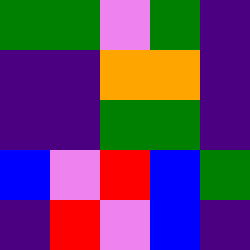[["green", "green", "violet", "green", "indigo"], ["indigo", "indigo", "orange", "orange", "indigo"], ["indigo", "indigo", "green", "green", "indigo"], ["blue", "violet", "red", "blue", "green"], ["indigo", "red", "violet", "blue", "indigo"]]